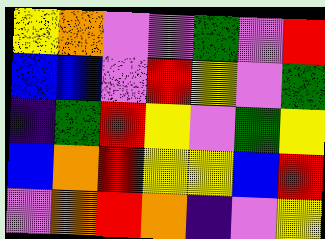[["yellow", "orange", "violet", "violet", "green", "violet", "red"], ["blue", "blue", "violet", "red", "yellow", "violet", "green"], ["indigo", "green", "red", "yellow", "violet", "green", "yellow"], ["blue", "orange", "red", "yellow", "yellow", "blue", "red"], ["violet", "orange", "red", "orange", "indigo", "violet", "yellow"]]